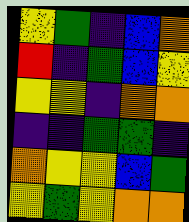[["yellow", "green", "indigo", "blue", "orange"], ["red", "indigo", "green", "blue", "yellow"], ["yellow", "yellow", "indigo", "orange", "orange"], ["indigo", "indigo", "green", "green", "indigo"], ["orange", "yellow", "yellow", "blue", "green"], ["yellow", "green", "yellow", "orange", "orange"]]